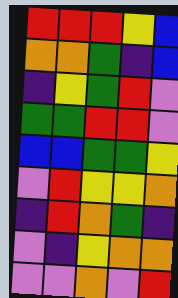[["red", "red", "red", "yellow", "blue"], ["orange", "orange", "green", "indigo", "blue"], ["indigo", "yellow", "green", "red", "violet"], ["green", "green", "red", "red", "violet"], ["blue", "blue", "green", "green", "yellow"], ["violet", "red", "yellow", "yellow", "orange"], ["indigo", "red", "orange", "green", "indigo"], ["violet", "indigo", "yellow", "orange", "orange"], ["violet", "violet", "orange", "violet", "red"]]